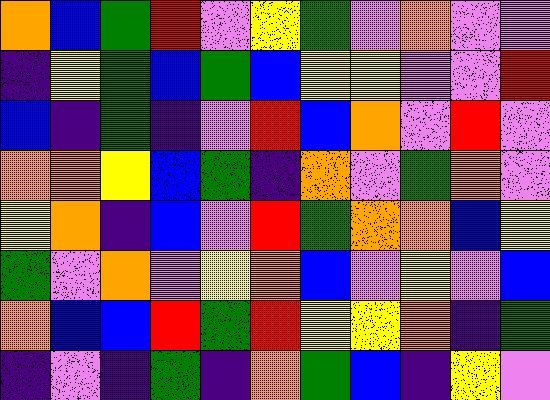[["orange", "blue", "green", "red", "violet", "yellow", "green", "violet", "orange", "violet", "violet"], ["indigo", "yellow", "green", "blue", "green", "blue", "yellow", "yellow", "violet", "violet", "red"], ["blue", "indigo", "green", "indigo", "violet", "red", "blue", "orange", "violet", "red", "violet"], ["orange", "orange", "yellow", "blue", "green", "indigo", "orange", "violet", "green", "orange", "violet"], ["yellow", "orange", "indigo", "blue", "violet", "red", "green", "orange", "orange", "blue", "yellow"], ["green", "violet", "orange", "violet", "yellow", "orange", "blue", "violet", "yellow", "violet", "blue"], ["orange", "blue", "blue", "red", "green", "red", "yellow", "yellow", "orange", "indigo", "green"], ["indigo", "violet", "indigo", "green", "indigo", "orange", "green", "blue", "indigo", "yellow", "violet"]]